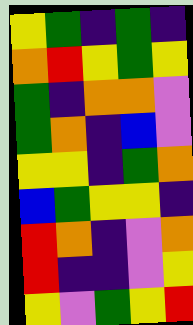[["yellow", "green", "indigo", "green", "indigo"], ["orange", "red", "yellow", "green", "yellow"], ["green", "indigo", "orange", "orange", "violet"], ["green", "orange", "indigo", "blue", "violet"], ["yellow", "yellow", "indigo", "green", "orange"], ["blue", "green", "yellow", "yellow", "indigo"], ["red", "orange", "indigo", "violet", "orange"], ["red", "indigo", "indigo", "violet", "yellow"], ["yellow", "violet", "green", "yellow", "red"]]